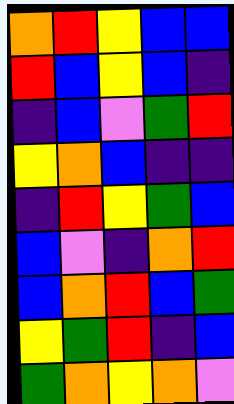[["orange", "red", "yellow", "blue", "blue"], ["red", "blue", "yellow", "blue", "indigo"], ["indigo", "blue", "violet", "green", "red"], ["yellow", "orange", "blue", "indigo", "indigo"], ["indigo", "red", "yellow", "green", "blue"], ["blue", "violet", "indigo", "orange", "red"], ["blue", "orange", "red", "blue", "green"], ["yellow", "green", "red", "indigo", "blue"], ["green", "orange", "yellow", "orange", "violet"]]